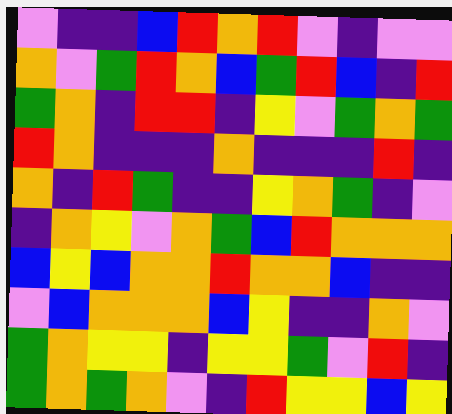[["violet", "indigo", "indigo", "blue", "red", "orange", "red", "violet", "indigo", "violet", "violet"], ["orange", "violet", "green", "red", "orange", "blue", "green", "red", "blue", "indigo", "red"], ["green", "orange", "indigo", "red", "red", "indigo", "yellow", "violet", "green", "orange", "green"], ["red", "orange", "indigo", "indigo", "indigo", "orange", "indigo", "indigo", "indigo", "red", "indigo"], ["orange", "indigo", "red", "green", "indigo", "indigo", "yellow", "orange", "green", "indigo", "violet"], ["indigo", "orange", "yellow", "violet", "orange", "green", "blue", "red", "orange", "orange", "orange"], ["blue", "yellow", "blue", "orange", "orange", "red", "orange", "orange", "blue", "indigo", "indigo"], ["violet", "blue", "orange", "orange", "orange", "blue", "yellow", "indigo", "indigo", "orange", "violet"], ["green", "orange", "yellow", "yellow", "indigo", "yellow", "yellow", "green", "violet", "red", "indigo"], ["green", "orange", "green", "orange", "violet", "indigo", "red", "yellow", "yellow", "blue", "yellow"]]